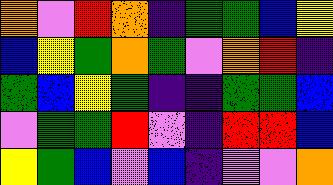[["orange", "violet", "red", "orange", "indigo", "green", "green", "blue", "yellow"], ["blue", "yellow", "green", "orange", "green", "violet", "orange", "red", "indigo"], ["green", "blue", "yellow", "green", "indigo", "indigo", "green", "green", "blue"], ["violet", "green", "green", "red", "violet", "indigo", "red", "red", "blue"], ["yellow", "green", "blue", "violet", "blue", "indigo", "violet", "violet", "orange"]]